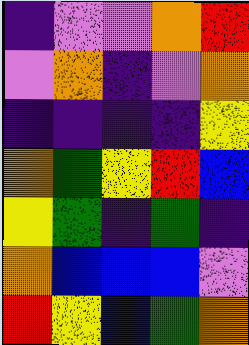[["indigo", "violet", "violet", "orange", "red"], ["violet", "orange", "indigo", "violet", "orange"], ["indigo", "indigo", "indigo", "indigo", "yellow"], ["orange", "green", "yellow", "red", "blue"], ["yellow", "green", "indigo", "green", "indigo"], ["orange", "blue", "blue", "blue", "violet"], ["red", "yellow", "blue", "green", "orange"]]